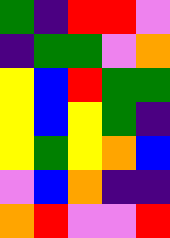[["green", "indigo", "red", "red", "violet"], ["indigo", "green", "green", "violet", "orange"], ["yellow", "blue", "red", "green", "green"], ["yellow", "blue", "yellow", "green", "indigo"], ["yellow", "green", "yellow", "orange", "blue"], ["violet", "blue", "orange", "indigo", "indigo"], ["orange", "red", "violet", "violet", "red"]]